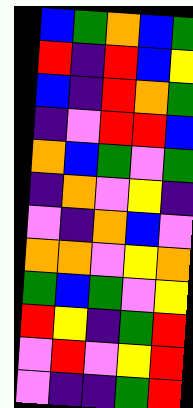[["blue", "green", "orange", "blue", "green"], ["red", "indigo", "red", "blue", "yellow"], ["blue", "indigo", "red", "orange", "green"], ["indigo", "violet", "red", "red", "blue"], ["orange", "blue", "green", "violet", "green"], ["indigo", "orange", "violet", "yellow", "indigo"], ["violet", "indigo", "orange", "blue", "violet"], ["orange", "orange", "violet", "yellow", "orange"], ["green", "blue", "green", "violet", "yellow"], ["red", "yellow", "indigo", "green", "red"], ["violet", "red", "violet", "yellow", "red"], ["violet", "indigo", "indigo", "green", "red"]]